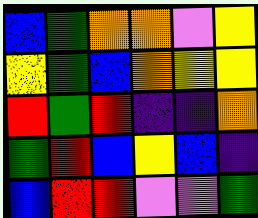[["blue", "green", "orange", "orange", "violet", "yellow"], ["yellow", "green", "blue", "orange", "yellow", "yellow"], ["red", "green", "red", "indigo", "indigo", "orange"], ["green", "red", "blue", "yellow", "blue", "indigo"], ["blue", "red", "red", "violet", "violet", "green"]]